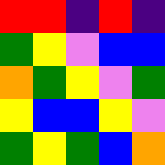[["red", "red", "indigo", "red", "indigo"], ["green", "yellow", "violet", "blue", "blue"], ["orange", "green", "yellow", "violet", "green"], ["yellow", "blue", "blue", "yellow", "violet"], ["green", "yellow", "green", "blue", "orange"]]